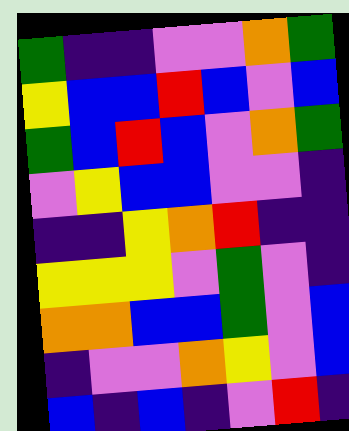[["green", "indigo", "indigo", "violet", "violet", "orange", "green"], ["yellow", "blue", "blue", "red", "blue", "violet", "blue"], ["green", "blue", "red", "blue", "violet", "orange", "green"], ["violet", "yellow", "blue", "blue", "violet", "violet", "indigo"], ["indigo", "indigo", "yellow", "orange", "red", "indigo", "indigo"], ["yellow", "yellow", "yellow", "violet", "green", "violet", "indigo"], ["orange", "orange", "blue", "blue", "green", "violet", "blue"], ["indigo", "violet", "violet", "orange", "yellow", "violet", "blue"], ["blue", "indigo", "blue", "indigo", "violet", "red", "indigo"]]